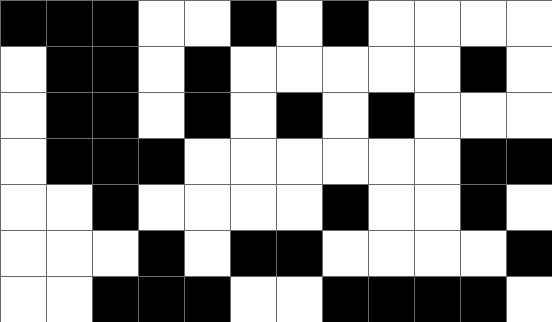[["black", "black", "black", "white", "white", "black", "white", "black", "white", "white", "white", "white"], ["white", "black", "black", "white", "black", "white", "white", "white", "white", "white", "black", "white"], ["white", "black", "black", "white", "black", "white", "black", "white", "black", "white", "white", "white"], ["white", "black", "black", "black", "white", "white", "white", "white", "white", "white", "black", "black"], ["white", "white", "black", "white", "white", "white", "white", "black", "white", "white", "black", "white"], ["white", "white", "white", "black", "white", "black", "black", "white", "white", "white", "white", "black"], ["white", "white", "black", "black", "black", "white", "white", "black", "black", "black", "black", "white"]]